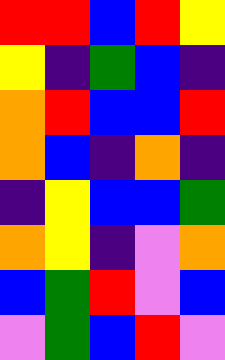[["red", "red", "blue", "red", "yellow"], ["yellow", "indigo", "green", "blue", "indigo"], ["orange", "red", "blue", "blue", "red"], ["orange", "blue", "indigo", "orange", "indigo"], ["indigo", "yellow", "blue", "blue", "green"], ["orange", "yellow", "indigo", "violet", "orange"], ["blue", "green", "red", "violet", "blue"], ["violet", "green", "blue", "red", "violet"]]